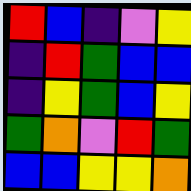[["red", "blue", "indigo", "violet", "yellow"], ["indigo", "red", "green", "blue", "blue"], ["indigo", "yellow", "green", "blue", "yellow"], ["green", "orange", "violet", "red", "green"], ["blue", "blue", "yellow", "yellow", "orange"]]